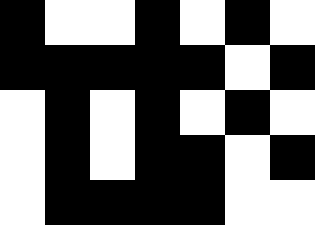[["black", "white", "white", "black", "white", "black", "white"], ["black", "black", "black", "black", "black", "white", "black"], ["white", "black", "white", "black", "white", "black", "white"], ["white", "black", "white", "black", "black", "white", "black"], ["white", "black", "black", "black", "black", "white", "white"]]